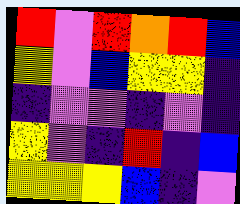[["red", "violet", "red", "orange", "red", "blue"], ["yellow", "violet", "blue", "yellow", "yellow", "indigo"], ["indigo", "violet", "violet", "indigo", "violet", "indigo"], ["yellow", "violet", "indigo", "red", "indigo", "blue"], ["yellow", "yellow", "yellow", "blue", "indigo", "violet"]]